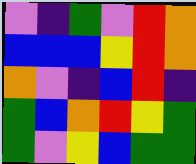[["violet", "indigo", "green", "violet", "red", "orange"], ["blue", "blue", "blue", "yellow", "red", "orange"], ["orange", "violet", "indigo", "blue", "red", "indigo"], ["green", "blue", "orange", "red", "yellow", "green"], ["green", "violet", "yellow", "blue", "green", "green"]]